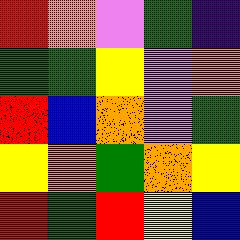[["red", "orange", "violet", "green", "indigo"], ["green", "green", "yellow", "violet", "orange"], ["red", "blue", "orange", "violet", "green"], ["yellow", "orange", "green", "orange", "yellow"], ["red", "green", "red", "yellow", "blue"]]